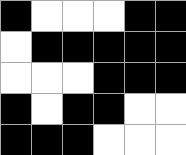[["black", "white", "white", "white", "black", "black"], ["white", "black", "black", "black", "black", "black"], ["white", "white", "white", "black", "black", "black"], ["black", "white", "black", "black", "white", "white"], ["black", "black", "black", "white", "white", "white"]]